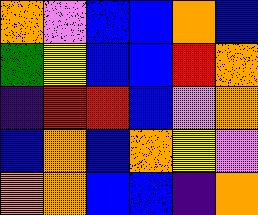[["orange", "violet", "blue", "blue", "orange", "blue"], ["green", "yellow", "blue", "blue", "red", "orange"], ["indigo", "red", "red", "blue", "violet", "orange"], ["blue", "orange", "blue", "orange", "yellow", "violet"], ["orange", "orange", "blue", "blue", "indigo", "orange"]]